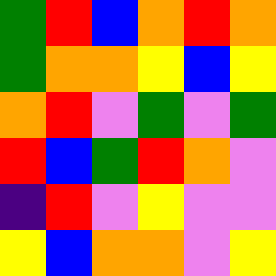[["green", "red", "blue", "orange", "red", "orange"], ["green", "orange", "orange", "yellow", "blue", "yellow"], ["orange", "red", "violet", "green", "violet", "green"], ["red", "blue", "green", "red", "orange", "violet"], ["indigo", "red", "violet", "yellow", "violet", "violet"], ["yellow", "blue", "orange", "orange", "violet", "yellow"]]